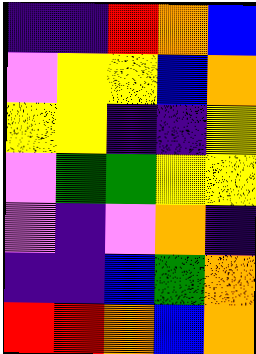[["indigo", "indigo", "red", "orange", "blue"], ["violet", "yellow", "yellow", "blue", "orange"], ["yellow", "yellow", "indigo", "indigo", "yellow"], ["violet", "green", "green", "yellow", "yellow"], ["violet", "indigo", "violet", "orange", "indigo"], ["indigo", "indigo", "blue", "green", "orange"], ["red", "red", "orange", "blue", "orange"]]